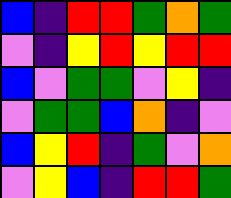[["blue", "indigo", "red", "red", "green", "orange", "green"], ["violet", "indigo", "yellow", "red", "yellow", "red", "red"], ["blue", "violet", "green", "green", "violet", "yellow", "indigo"], ["violet", "green", "green", "blue", "orange", "indigo", "violet"], ["blue", "yellow", "red", "indigo", "green", "violet", "orange"], ["violet", "yellow", "blue", "indigo", "red", "red", "green"]]